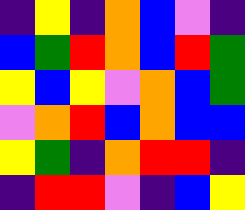[["indigo", "yellow", "indigo", "orange", "blue", "violet", "indigo"], ["blue", "green", "red", "orange", "blue", "red", "green"], ["yellow", "blue", "yellow", "violet", "orange", "blue", "green"], ["violet", "orange", "red", "blue", "orange", "blue", "blue"], ["yellow", "green", "indigo", "orange", "red", "red", "indigo"], ["indigo", "red", "red", "violet", "indigo", "blue", "yellow"]]